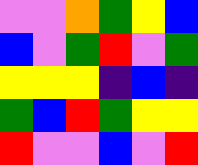[["violet", "violet", "orange", "green", "yellow", "blue"], ["blue", "violet", "green", "red", "violet", "green"], ["yellow", "yellow", "yellow", "indigo", "blue", "indigo"], ["green", "blue", "red", "green", "yellow", "yellow"], ["red", "violet", "violet", "blue", "violet", "red"]]